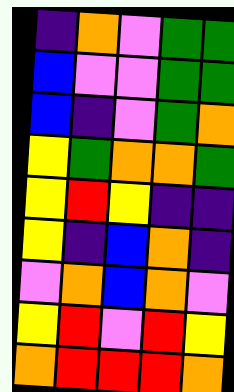[["indigo", "orange", "violet", "green", "green"], ["blue", "violet", "violet", "green", "green"], ["blue", "indigo", "violet", "green", "orange"], ["yellow", "green", "orange", "orange", "green"], ["yellow", "red", "yellow", "indigo", "indigo"], ["yellow", "indigo", "blue", "orange", "indigo"], ["violet", "orange", "blue", "orange", "violet"], ["yellow", "red", "violet", "red", "yellow"], ["orange", "red", "red", "red", "orange"]]